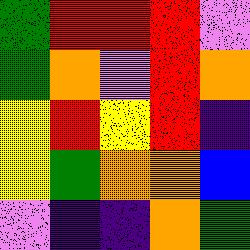[["green", "red", "red", "red", "violet"], ["green", "orange", "violet", "red", "orange"], ["yellow", "red", "yellow", "red", "indigo"], ["yellow", "green", "orange", "orange", "blue"], ["violet", "indigo", "indigo", "orange", "green"]]